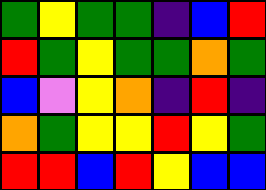[["green", "yellow", "green", "green", "indigo", "blue", "red"], ["red", "green", "yellow", "green", "green", "orange", "green"], ["blue", "violet", "yellow", "orange", "indigo", "red", "indigo"], ["orange", "green", "yellow", "yellow", "red", "yellow", "green"], ["red", "red", "blue", "red", "yellow", "blue", "blue"]]